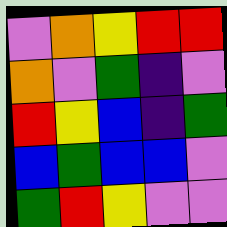[["violet", "orange", "yellow", "red", "red"], ["orange", "violet", "green", "indigo", "violet"], ["red", "yellow", "blue", "indigo", "green"], ["blue", "green", "blue", "blue", "violet"], ["green", "red", "yellow", "violet", "violet"]]